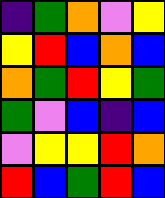[["indigo", "green", "orange", "violet", "yellow"], ["yellow", "red", "blue", "orange", "blue"], ["orange", "green", "red", "yellow", "green"], ["green", "violet", "blue", "indigo", "blue"], ["violet", "yellow", "yellow", "red", "orange"], ["red", "blue", "green", "red", "blue"]]